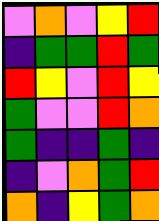[["violet", "orange", "violet", "yellow", "red"], ["indigo", "green", "green", "red", "green"], ["red", "yellow", "violet", "red", "yellow"], ["green", "violet", "violet", "red", "orange"], ["green", "indigo", "indigo", "green", "indigo"], ["indigo", "violet", "orange", "green", "red"], ["orange", "indigo", "yellow", "green", "orange"]]